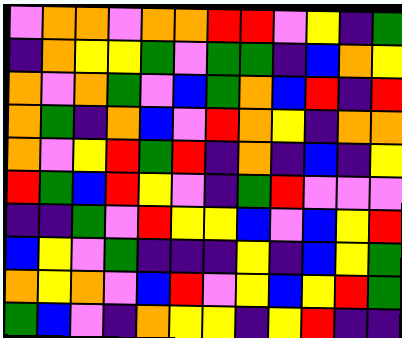[["violet", "orange", "orange", "violet", "orange", "orange", "red", "red", "violet", "yellow", "indigo", "green"], ["indigo", "orange", "yellow", "yellow", "green", "violet", "green", "green", "indigo", "blue", "orange", "yellow"], ["orange", "violet", "orange", "green", "violet", "blue", "green", "orange", "blue", "red", "indigo", "red"], ["orange", "green", "indigo", "orange", "blue", "violet", "red", "orange", "yellow", "indigo", "orange", "orange"], ["orange", "violet", "yellow", "red", "green", "red", "indigo", "orange", "indigo", "blue", "indigo", "yellow"], ["red", "green", "blue", "red", "yellow", "violet", "indigo", "green", "red", "violet", "violet", "violet"], ["indigo", "indigo", "green", "violet", "red", "yellow", "yellow", "blue", "violet", "blue", "yellow", "red"], ["blue", "yellow", "violet", "green", "indigo", "indigo", "indigo", "yellow", "indigo", "blue", "yellow", "green"], ["orange", "yellow", "orange", "violet", "blue", "red", "violet", "yellow", "blue", "yellow", "red", "green"], ["green", "blue", "violet", "indigo", "orange", "yellow", "yellow", "indigo", "yellow", "red", "indigo", "indigo"]]